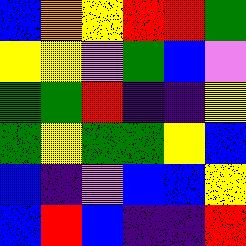[["blue", "orange", "yellow", "red", "red", "green"], ["yellow", "yellow", "violet", "green", "blue", "violet"], ["green", "green", "red", "indigo", "indigo", "yellow"], ["green", "yellow", "green", "green", "yellow", "blue"], ["blue", "indigo", "violet", "blue", "blue", "yellow"], ["blue", "red", "blue", "indigo", "indigo", "red"]]